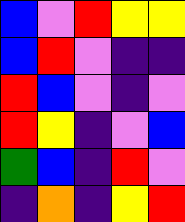[["blue", "violet", "red", "yellow", "yellow"], ["blue", "red", "violet", "indigo", "indigo"], ["red", "blue", "violet", "indigo", "violet"], ["red", "yellow", "indigo", "violet", "blue"], ["green", "blue", "indigo", "red", "violet"], ["indigo", "orange", "indigo", "yellow", "red"]]